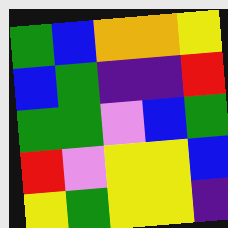[["green", "blue", "orange", "orange", "yellow"], ["blue", "green", "indigo", "indigo", "red"], ["green", "green", "violet", "blue", "green"], ["red", "violet", "yellow", "yellow", "blue"], ["yellow", "green", "yellow", "yellow", "indigo"]]